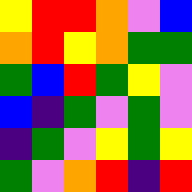[["yellow", "red", "red", "orange", "violet", "blue"], ["orange", "red", "yellow", "orange", "green", "green"], ["green", "blue", "red", "green", "yellow", "violet"], ["blue", "indigo", "green", "violet", "green", "violet"], ["indigo", "green", "violet", "yellow", "green", "yellow"], ["green", "violet", "orange", "red", "indigo", "red"]]